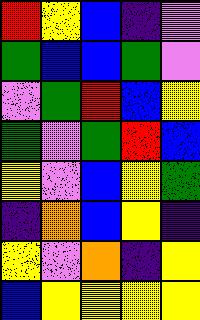[["red", "yellow", "blue", "indigo", "violet"], ["green", "blue", "blue", "green", "violet"], ["violet", "green", "red", "blue", "yellow"], ["green", "violet", "green", "red", "blue"], ["yellow", "violet", "blue", "yellow", "green"], ["indigo", "orange", "blue", "yellow", "indigo"], ["yellow", "violet", "orange", "indigo", "yellow"], ["blue", "yellow", "yellow", "yellow", "yellow"]]